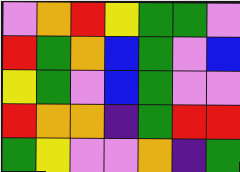[["violet", "orange", "red", "yellow", "green", "green", "violet"], ["red", "green", "orange", "blue", "green", "violet", "blue"], ["yellow", "green", "violet", "blue", "green", "violet", "violet"], ["red", "orange", "orange", "indigo", "green", "red", "red"], ["green", "yellow", "violet", "violet", "orange", "indigo", "green"]]